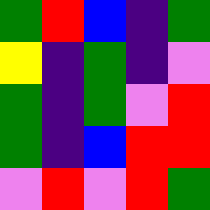[["green", "red", "blue", "indigo", "green"], ["yellow", "indigo", "green", "indigo", "violet"], ["green", "indigo", "green", "violet", "red"], ["green", "indigo", "blue", "red", "red"], ["violet", "red", "violet", "red", "green"]]